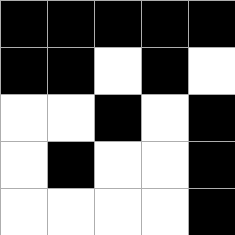[["black", "black", "black", "black", "black"], ["black", "black", "white", "black", "white"], ["white", "white", "black", "white", "black"], ["white", "black", "white", "white", "black"], ["white", "white", "white", "white", "black"]]